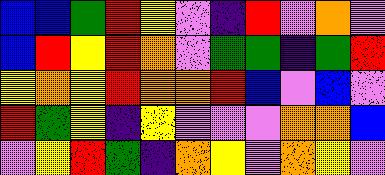[["blue", "blue", "green", "red", "yellow", "violet", "indigo", "red", "violet", "orange", "violet"], ["blue", "red", "yellow", "red", "orange", "violet", "green", "green", "indigo", "green", "red"], ["yellow", "orange", "yellow", "red", "orange", "orange", "red", "blue", "violet", "blue", "violet"], ["red", "green", "yellow", "indigo", "yellow", "violet", "violet", "violet", "orange", "orange", "blue"], ["violet", "yellow", "red", "green", "indigo", "orange", "yellow", "violet", "orange", "yellow", "violet"]]